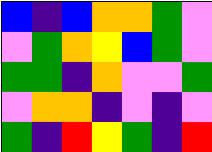[["blue", "indigo", "blue", "orange", "orange", "green", "violet"], ["violet", "green", "orange", "yellow", "blue", "green", "violet"], ["green", "green", "indigo", "orange", "violet", "violet", "green"], ["violet", "orange", "orange", "indigo", "violet", "indigo", "violet"], ["green", "indigo", "red", "yellow", "green", "indigo", "red"]]